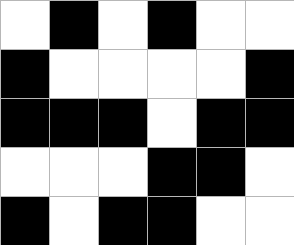[["white", "black", "white", "black", "white", "white"], ["black", "white", "white", "white", "white", "black"], ["black", "black", "black", "white", "black", "black"], ["white", "white", "white", "black", "black", "white"], ["black", "white", "black", "black", "white", "white"]]